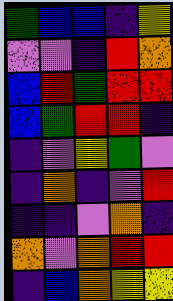[["green", "blue", "blue", "indigo", "yellow"], ["violet", "violet", "indigo", "red", "orange"], ["blue", "red", "green", "red", "red"], ["blue", "green", "red", "red", "indigo"], ["indigo", "violet", "yellow", "green", "violet"], ["indigo", "orange", "indigo", "violet", "red"], ["indigo", "indigo", "violet", "orange", "indigo"], ["orange", "violet", "orange", "red", "red"], ["indigo", "blue", "orange", "yellow", "yellow"]]